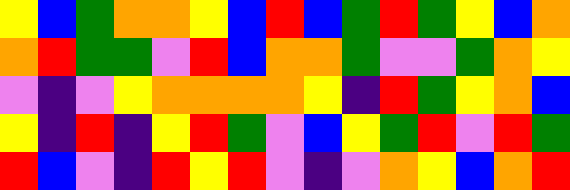[["yellow", "blue", "green", "orange", "orange", "yellow", "blue", "red", "blue", "green", "red", "green", "yellow", "blue", "orange"], ["orange", "red", "green", "green", "violet", "red", "blue", "orange", "orange", "green", "violet", "violet", "green", "orange", "yellow"], ["violet", "indigo", "violet", "yellow", "orange", "orange", "orange", "orange", "yellow", "indigo", "red", "green", "yellow", "orange", "blue"], ["yellow", "indigo", "red", "indigo", "yellow", "red", "green", "violet", "blue", "yellow", "green", "red", "violet", "red", "green"], ["red", "blue", "violet", "indigo", "red", "yellow", "red", "violet", "indigo", "violet", "orange", "yellow", "blue", "orange", "red"]]